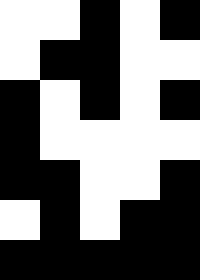[["white", "white", "black", "white", "black"], ["white", "black", "black", "white", "white"], ["black", "white", "black", "white", "black"], ["black", "white", "white", "white", "white"], ["black", "black", "white", "white", "black"], ["white", "black", "white", "black", "black"], ["black", "black", "black", "black", "black"]]